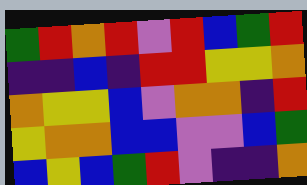[["green", "red", "orange", "red", "violet", "red", "blue", "green", "red"], ["indigo", "indigo", "blue", "indigo", "red", "red", "yellow", "yellow", "orange"], ["orange", "yellow", "yellow", "blue", "violet", "orange", "orange", "indigo", "red"], ["yellow", "orange", "orange", "blue", "blue", "violet", "violet", "blue", "green"], ["blue", "yellow", "blue", "green", "red", "violet", "indigo", "indigo", "orange"]]